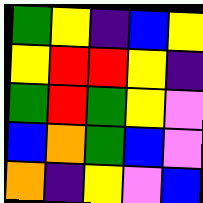[["green", "yellow", "indigo", "blue", "yellow"], ["yellow", "red", "red", "yellow", "indigo"], ["green", "red", "green", "yellow", "violet"], ["blue", "orange", "green", "blue", "violet"], ["orange", "indigo", "yellow", "violet", "blue"]]